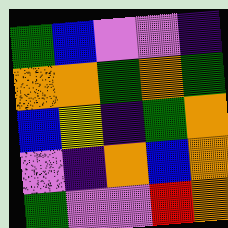[["green", "blue", "violet", "violet", "indigo"], ["orange", "orange", "green", "orange", "green"], ["blue", "yellow", "indigo", "green", "orange"], ["violet", "indigo", "orange", "blue", "orange"], ["green", "violet", "violet", "red", "orange"]]